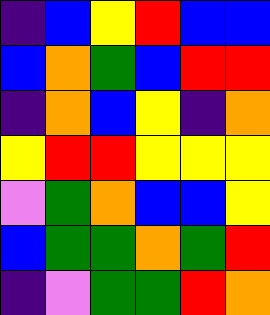[["indigo", "blue", "yellow", "red", "blue", "blue"], ["blue", "orange", "green", "blue", "red", "red"], ["indigo", "orange", "blue", "yellow", "indigo", "orange"], ["yellow", "red", "red", "yellow", "yellow", "yellow"], ["violet", "green", "orange", "blue", "blue", "yellow"], ["blue", "green", "green", "orange", "green", "red"], ["indigo", "violet", "green", "green", "red", "orange"]]